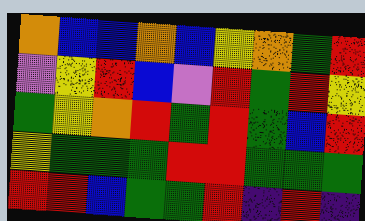[["orange", "blue", "blue", "orange", "blue", "yellow", "orange", "green", "red"], ["violet", "yellow", "red", "blue", "violet", "red", "green", "red", "yellow"], ["green", "yellow", "orange", "red", "green", "red", "green", "blue", "red"], ["yellow", "green", "green", "green", "red", "red", "green", "green", "green"], ["red", "red", "blue", "green", "green", "red", "indigo", "red", "indigo"]]